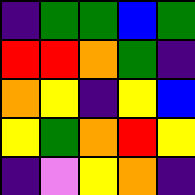[["indigo", "green", "green", "blue", "green"], ["red", "red", "orange", "green", "indigo"], ["orange", "yellow", "indigo", "yellow", "blue"], ["yellow", "green", "orange", "red", "yellow"], ["indigo", "violet", "yellow", "orange", "indigo"]]